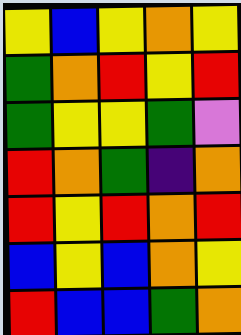[["yellow", "blue", "yellow", "orange", "yellow"], ["green", "orange", "red", "yellow", "red"], ["green", "yellow", "yellow", "green", "violet"], ["red", "orange", "green", "indigo", "orange"], ["red", "yellow", "red", "orange", "red"], ["blue", "yellow", "blue", "orange", "yellow"], ["red", "blue", "blue", "green", "orange"]]